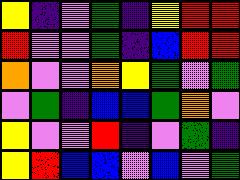[["yellow", "indigo", "violet", "green", "indigo", "yellow", "red", "red"], ["red", "violet", "violet", "green", "indigo", "blue", "red", "red"], ["orange", "violet", "violet", "orange", "yellow", "green", "violet", "green"], ["violet", "green", "indigo", "blue", "blue", "green", "orange", "violet"], ["yellow", "violet", "violet", "red", "indigo", "violet", "green", "indigo"], ["yellow", "red", "blue", "blue", "violet", "blue", "violet", "green"]]